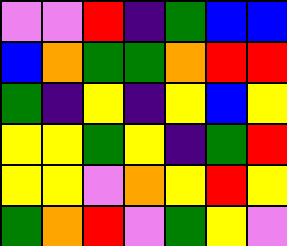[["violet", "violet", "red", "indigo", "green", "blue", "blue"], ["blue", "orange", "green", "green", "orange", "red", "red"], ["green", "indigo", "yellow", "indigo", "yellow", "blue", "yellow"], ["yellow", "yellow", "green", "yellow", "indigo", "green", "red"], ["yellow", "yellow", "violet", "orange", "yellow", "red", "yellow"], ["green", "orange", "red", "violet", "green", "yellow", "violet"]]